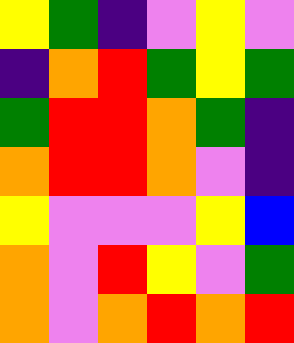[["yellow", "green", "indigo", "violet", "yellow", "violet"], ["indigo", "orange", "red", "green", "yellow", "green"], ["green", "red", "red", "orange", "green", "indigo"], ["orange", "red", "red", "orange", "violet", "indigo"], ["yellow", "violet", "violet", "violet", "yellow", "blue"], ["orange", "violet", "red", "yellow", "violet", "green"], ["orange", "violet", "orange", "red", "orange", "red"]]